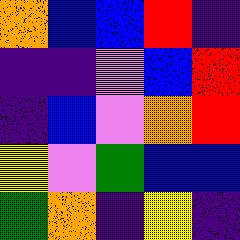[["orange", "blue", "blue", "red", "indigo"], ["indigo", "indigo", "violet", "blue", "red"], ["indigo", "blue", "violet", "orange", "red"], ["yellow", "violet", "green", "blue", "blue"], ["green", "orange", "indigo", "yellow", "indigo"]]